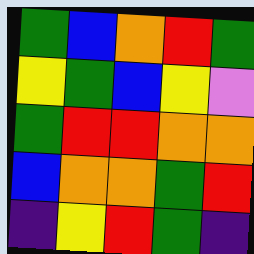[["green", "blue", "orange", "red", "green"], ["yellow", "green", "blue", "yellow", "violet"], ["green", "red", "red", "orange", "orange"], ["blue", "orange", "orange", "green", "red"], ["indigo", "yellow", "red", "green", "indigo"]]